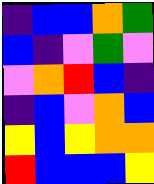[["indigo", "blue", "blue", "orange", "green"], ["blue", "indigo", "violet", "green", "violet"], ["violet", "orange", "red", "blue", "indigo"], ["indigo", "blue", "violet", "orange", "blue"], ["yellow", "blue", "yellow", "orange", "orange"], ["red", "blue", "blue", "blue", "yellow"]]